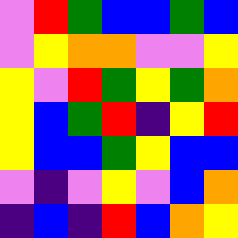[["violet", "red", "green", "blue", "blue", "green", "blue"], ["violet", "yellow", "orange", "orange", "violet", "violet", "yellow"], ["yellow", "violet", "red", "green", "yellow", "green", "orange"], ["yellow", "blue", "green", "red", "indigo", "yellow", "red"], ["yellow", "blue", "blue", "green", "yellow", "blue", "blue"], ["violet", "indigo", "violet", "yellow", "violet", "blue", "orange"], ["indigo", "blue", "indigo", "red", "blue", "orange", "yellow"]]